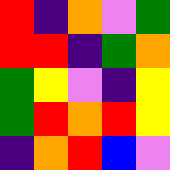[["red", "indigo", "orange", "violet", "green"], ["red", "red", "indigo", "green", "orange"], ["green", "yellow", "violet", "indigo", "yellow"], ["green", "red", "orange", "red", "yellow"], ["indigo", "orange", "red", "blue", "violet"]]